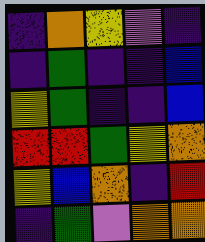[["indigo", "orange", "yellow", "violet", "indigo"], ["indigo", "green", "indigo", "indigo", "blue"], ["yellow", "green", "indigo", "indigo", "blue"], ["red", "red", "green", "yellow", "orange"], ["yellow", "blue", "orange", "indigo", "red"], ["indigo", "green", "violet", "orange", "orange"]]